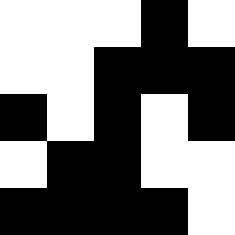[["white", "white", "white", "black", "white"], ["white", "white", "black", "black", "black"], ["black", "white", "black", "white", "black"], ["white", "black", "black", "white", "white"], ["black", "black", "black", "black", "white"]]